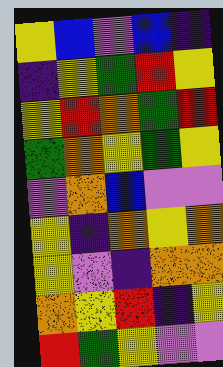[["yellow", "blue", "violet", "blue", "indigo"], ["indigo", "yellow", "green", "red", "yellow"], ["yellow", "red", "orange", "green", "red"], ["green", "orange", "yellow", "green", "yellow"], ["violet", "orange", "blue", "violet", "violet"], ["yellow", "indigo", "orange", "yellow", "orange"], ["yellow", "violet", "indigo", "orange", "orange"], ["orange", "yellow", "red", "indigo", "yellow"], ["red", "green", "yellow", "violet", "violet"]]